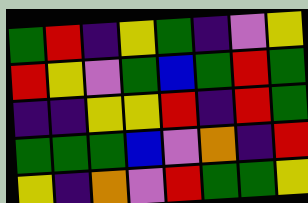[["green", "red", "indigo", "yellow", "green", "indigo", "violet", "yellow"], ["red", "yellow", "violet", "green", "blue", "green", "red", "green"], ["indigo", "indigo", "yellow", "yellow", "red", "indigo", "red", "green"], ["green", "green", "green", "blue", "violet", "orange", "indigo", "red"], ["yellow", "indigo", "orange", "violet", "red", "green", "green", "yellow"]]